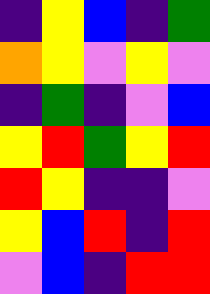[["indigo", "yellow", "blue", "indigo", "green"], ["orange", "yellow", "violet", "yellow", "violet"], ["indigo", "green", "indigo", "violet", "blue"], ["yellow", "red", "green", "yellow", "red"], ["red", "yellow", "indigo", "indigo", "violet"], ["yellow", "blue", "red", "indigo", "red"], ["violet", "blue", "indigo", "red", "red"]]